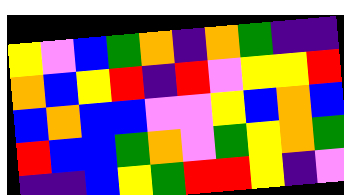[["yellow", "violet", "blue", "green", "orange", "indigo", "orange", "green", "indigo", "indigo"], ["orange", "blue", "yellow", "red", "indigo", "red", "violet", "yellow", "yellow", "red"], ["blue", "orange", "blue", "blue", "violet", "violet", "yellow", "blue", "orange", "blue"], ["red", "blue", "blue", "green", "orange", "violet", "green", "yellow", "orange", "green"], ["indigo", "indigo", "blue", "yellow", "green", "red", "red", "yellow", "indigo", "violet"]]